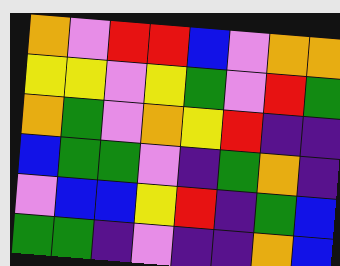[["orange", "violet", "red", "red", "blue", "violet", "orange", "orange"], ["yellow", "yellow", "violet", "yellow", "green", "violet", "red", "green"], ["orange", "green", "violet", "orange", "yellow", "red", "indigo", "indigo"], ["blue", "green", "green", "violet", "indigo", "green", "orange", "indigo"], ["violet", "blue", "blue", "yellow", "red", "indigo", "green", "blue"], ["green", "green", "indigo", "violet", "indigo", "indigo", "orange", "blue"]]